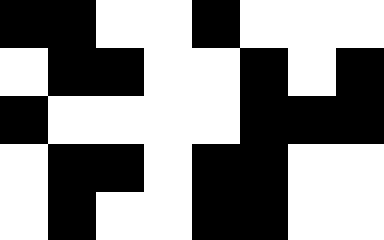[["black", "black", "white", "white", "black", "white", "white", "white"], ["white", "black", "black", "white", "white", "black", "white", "black"], ["black", "white", "white", "white", "white", "black", "black", "black"], ["white", "black", "black", "white", "black", "black", "white", "white"], ["white", "black", "white", "white", "black", "black", "white", "white"]]